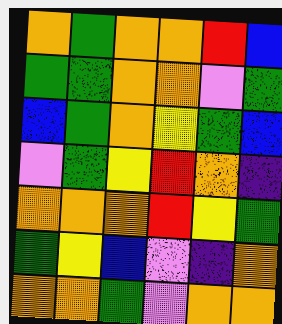[["orange", "green", "orange", "orange", "red", "blue"], ["green", "green", "orange", "orange", "violet", "green"], ["blue", "green", "orange", "yellow", "green", "blue"], ["violet", "green", "yellow", "red", "orange", "indigo"], ["orange", "orange", "orange", "red", "yellow", "green"], ["green", "yellow", "blue", "violet", "indigo", "orange"], ["orange", "orange", "green", "violet", "orange", "orange"]]